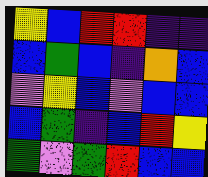[["yellow", "blue", "red", "red", "indigo", "indigo"], ["blue", "green", "blue", "indigo", "orange", "blue"], ["violet", "yellow", "blue", "violet", "blue", "blue"], ["blue", "green", "indigo", "blue", "red", "yellow"], ["green", "violet", "green", "red", "blue", "blue"]]